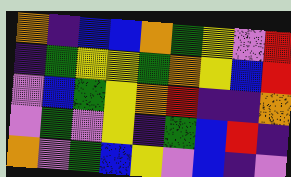[["orange", "indigo", "blue", "blue", "orange", "green", "yellow", "violet", "red"], ["indigo", "green", "yellow", "yellow", "green", "orange", "yellow", "blue", "red"], ["violet", "blue", "green", "yellow", "orange", "red", "indigo", "indigo", "orange"], ["violet", "green", "violet", "yellow", "indigo", "green", "blue", "red", "indigo"], ["orange", "violet", "green", "blue", "yellow", "violet", "blue", "indigo", "violet"]]